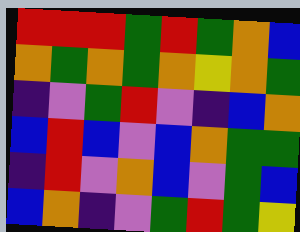[["red", "red", "red", "green", "red", "green", "orange", "blue"], ["orange", "green", "orange", "green", "orange", "yellow", "orange", "green"], ["indigo", "violet", "green", "red", "violet", "indigo", "blue", "orange"], ["blue", "red", "blue", "violet", "blue", "orange", "green", "green"], ["indigo", "red", "violet", "orange", "blue", "violet", "green", "blue"], ["blue", "orange", "indigo", "violet", "green", "red", "green", "yellow"]]